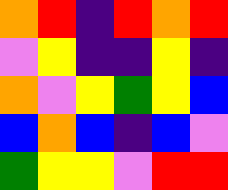[["orange", "red", "indigo", "red", "orange", "red"], ["violet", "yellow", "indigo", "indigo", "yellow", "indigo"], ["orange", "violet", "yellow", "green", "yellow", "blue"], ["blue", "orange", "blue", "indigo", "blue", "violet"], ["green", "yellow", "yellow", "violet", "red", "red"]]